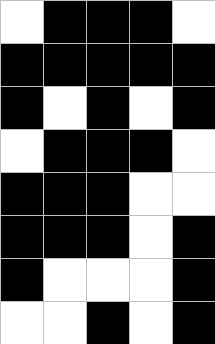[["white", "black", "black", "black", "white"], ["black", "black", "black", "black", "black"], ["black", "white", "black", "white", "black"], ["white", "black", "black", "black", "white"], ["black", "black", "black", "white", "white"], ["black", "black", "black", "white", "black"], ["black", "white", "white", "white", "black"], ["white", "white", "black", "white", "black"]]